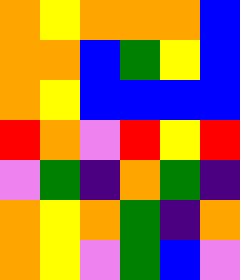[["orange", "yellow", "orange", "orange", "orange", "blue"], ["orange", "orange", "blue", "green", "yellow", "blue"], ["orange", "yellow", "blue", "blue", "blue", "blue"], ["red", "orange", "violet", "red", "yellow", "red"], ["violet", "green", "indigo", "orange", "green", "indigo"], ["orange", "yellow", "orange", "green", "indigo", "orange"], ["orange", "yellow", "violet", "green", "blue", "violet"]]